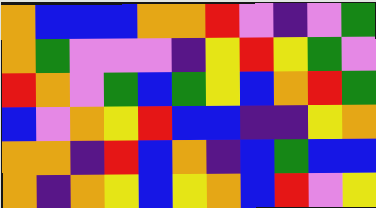[["orange", "blue", "blue", "blue", "orange", "orange", "red", "violet", "indigo", "violet", "green"], ["orange", "green", "violet", "violet", "violet", "indigo", "yellow", "red", "yellow", "green", "violet"], ["red", "orange", "violet", "green", "blue", "green", "yellow", "blue", "orange", "red", "green"], ["blue", "violet", "orange", "yellow", "red", "blue", "blue", "indigo", "indigo", "yellow", "orange"], ["orange", "orange", "indigo", "red", "blue", "orange", "indigo", "blue", "green", "blue", "blue"], ["orange", "indigo", "orange", "yellow", "blue", "yellow", "orange", "blue", "red", "violet", "yellow"]]